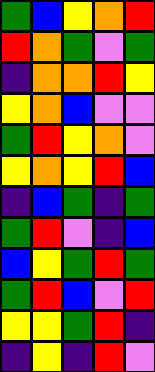[["green", "blue", "yellow", "orange", "red"], ["red", "orange", "green", "violet", "green"], ["indigo", "orange", "orange", "red", "yellow"], ["yellow", "orange", "blue", "violet", "violet"], ["green", "red", "yellow", "orange", "violet"], ["yellow", "orange", "yellow", "red", "blue"], ["indigo", "blue", "green", "indigo", "green"], ["green", "red", "violet", "indigo", "blue"], ["blue", "yellow", "green", "red", "green"], ["green", "red", "blue", "violet", "red"], ["yellow", "yellow", "green", "red", "indigo"], ["indigo", "yellow", "indigo", "red", "violet"]]